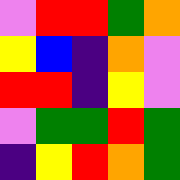[["violet", "red", "red", "green", "orange"], ["yellow", "blue", "indigo", "orange", "violet"], ["red", "red", "indigo", "yellow", "violet"], ["violet", "green", "green", "red", "green"], ["indigo", "yellow", "red", "orange", "green"]]